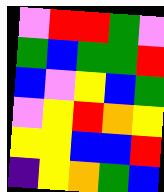[["violet", "red", "red", "green", "violet"], ["green", "blue", "green", "green", "red"], ["blue", "violet", "yellow", "blue", "green"], ["violet", "yellow", "red", "orange", "yellow"], ["yellow", "yellow", "blue", "blue", "red"], ["indigo", "yellow", "orange", "green", "blue"]]